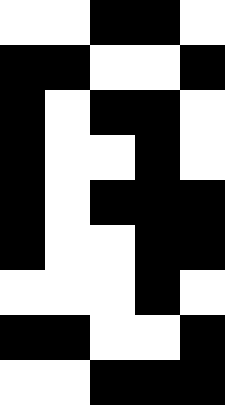[["white", "white", "black", "black", "white"], ["black", "black", "white", "white", "black"], ["black", "white", "black", "black", "white"], ["black", "white", "white", "black", "white"], ["black", "white", "black", "black", "black"], ["black", "white", "white", "black", "black"], ["white", "white", "white", "black", "white"], ["black", "black", "white", "white", "black"], ["white", "white", "black", "black", "black"]]